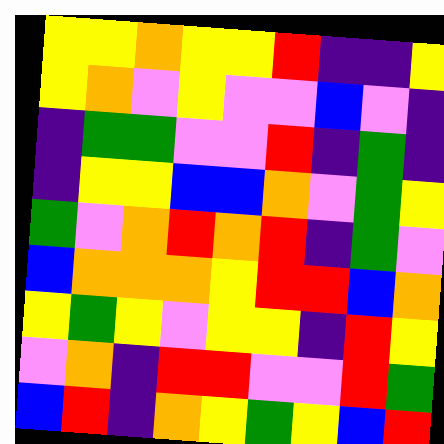[["yellow", "yellow", "orange", "yellow", "yellow", "red", "indigo", "indigo", "yellow"], ["yellow", "orange", "violet", "yellow", "violet", "violet", "blue", "violet", "indigo"], ["indigo", "green", "green", "violet", "violet", "red", "indigo", "green", "indigo"], ["indigo", "yellow", "yellow", "blue", "blue", "orange", "violet", "green", "yellow"], ["green", "violet", "orange", "red", "orange", "red", "indigo", "green", "violet"], ["blue", "orange", "orange", "orange", "yellow", "red", "red", "blue", "orange"], ["yellow", "green", "yellow", "violet", "yellow", "yellow", "indigo", "red", "yellow"], ["violet", "orange", "indigo", "red", "red", "violet", "violet", "red", "green"], ["blue", "red", "indigo", "orange", "yellow", "green", "yellow", "blue", "red"]]